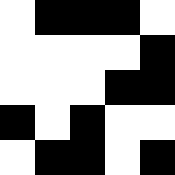[["white", "black", "black", "black", "white"], ["white", "white", "white", "white", "black"], ["white", "white", "white", "black", "black"], ["black", "white", "black", "white", "white"], ["white", "black", "black", "white", "black"]]